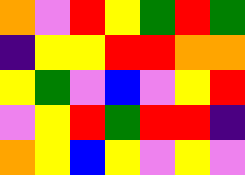[["orange", "violet", "red", "yellow", "green", "red", "green"], ["indigo", "yellow", "yellow", "red", "red", "orange", "orange"], ["yellow", "green", "violet", "blue", "violet", "yellow", "red"], ["violet", "yellow", "red", "green", "red", "red", "indigo"], ["orange", "yellow", "blue", "yellow", "violet", "yellow", "violet"]]